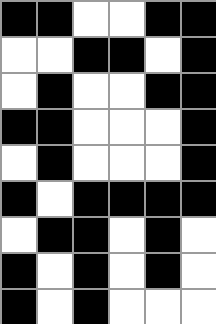[["black", "black", "white", "white", "black", "black"], ["white", "white", "black", "black", "white", "black"], ["white", "black", "white", "white", "black", "black"], ["black", "black", "white", "white", "white", "black"], ["white", "black", "white", "white", "white", "black"], ["black", "white", "black", "black", "black", "black"], ["white", "black", "black", "white", "black", "white"], ["black", "white", "black", "white", "black", "white"], ["black", "white", "black", "white", "white", "white"]]